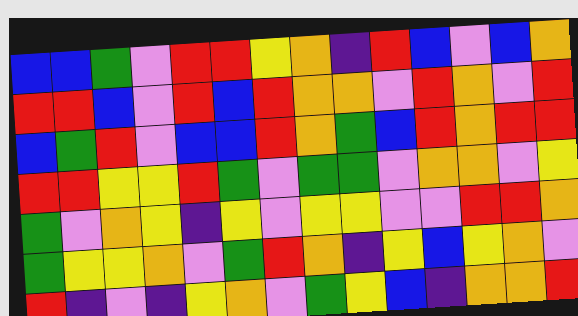[["blue", "blue", "green", "violet", "red", "red", "yellow", "orange", "indigo", "red", "blue", "violet", "blue", "orange"], ["red", "red", "blue", "violet", "red", "blue", "red", "orange", "orange", "violet", "red", "orange", "violet", "red"], ["blue", "green", "red", "violet", "blue", "blue", "red", "orange", "green", "blue", "red", "orange", "red", "red"], ["red", "red", "yellow", "yellow", "red", "green", "violet", "green", "green", "violet", "orange", "orange", "violet", "yellow"], ["green", "violet", "orange", "yellow", "indigo", "yellow", "violet", "yellow", "yellow", "violet", "violet", "red", "red", "orange"], ["green", "yellow", "yellow", "orange", "violet", "green", "red", "orange", "indigo", "yellow", "blue", "yellow", "orange", "violet"], ["red", "indigo", "violet", "indigo", "yellow", "orange", "violet", "green", "yellow", "blue", "indigo", "orange", "orange", "red"]]